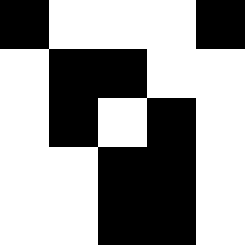[["black", "white", "white", "white", "black"], ["white", "black", "black", "white", "white"], ["white", "black", "white", "black", "white"], ["white", "white", "black", "black", "white"], ["white", "white", "black", "black", "white"]]